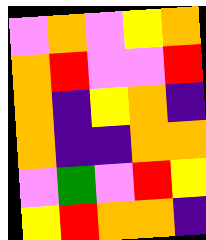[["violet", "orange", "violet", "yellow", "orange"], ["orange", "red", "violet", "violet", "red"], ["orange", "indigo", "yellow", "orange", "indigo"], ["orange", "indigo", "indigo", "orange", "orange"], ["violet", "green", "violet", "red", "yellow"], ["yellow", "red", "orange", "orange", "indigo"]]